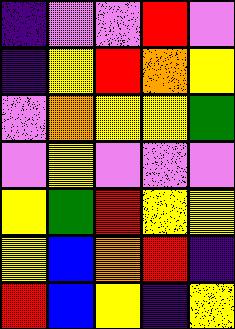[["indigo", "violet", "violet", "red", "violet"], ["indigo", "yellow", "red", "orange", "yellow"], ["violet", "orange", "yellow", "yellow", "green"], ["violet", "yellow", "violet", "violet", "violet"], ["yellow", "green", "red", "yellow", "yellow"], ["yellow", "blue", "orange", "red", "indigo"], ["red", "blue", "yellow", "indigo", "yellow"]]